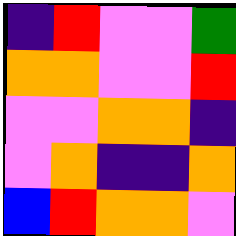[["indigo", "red", "violet", "violet", "green"], ["orange", "orange", "violet", "violet", "red"], ["violet", "violet", "orange", "orange", "indigo"], ["violet", "orange", "indigo", "indigo", "orange"], ["blue", "red", "orange", "orange", "violet"]]